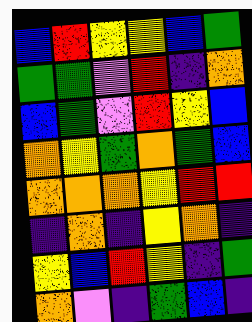[["blue", "red", "yellow", "yellow", "blue", "green"], ["green", "green", "violet", "red", "indigo", "orange"], ["blue", "green", "violet", "red", "yellow", "blue"], ["orange", "yellow", "green", "orange", "green", "blue"], ["orange", "orange", "orange", "yellow", "red", "red"], ["indigo", "orange", "indigo", "yellow", "orange", "indigo"], ["yellow", "blue", "red", "yellow", "indigo", "green"], ["orange", "violet", "indigo", "green", "blue", "indigo"]]